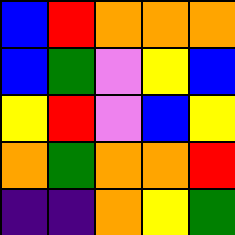[["blue", "red", "orange", "orange", "orange"], ["blue", "green", "violet", "yellow", "blue"], ["yellow", "red", "violet", "blue", "yellow"], ["orange", "green", "orange", "orange", "red"], ["indigo", "indigo", "orange", "yellow", "green"]]